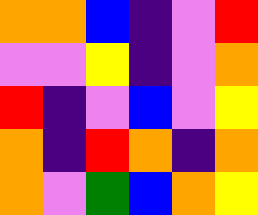[["orange", "orange", "blue", "indigo", "violet", "red"], ["violet", "violet", "yellow", "indigo", "violet", "orange"], ["red", "indigo", "violet", "blue", "violet", "yellow"], ["orange", "indigo", "red", "orange", "indigo", "orange"], ["orange", "violet", "green", "blue", "orange", "yellow"]]